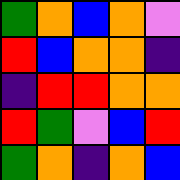[["green", "orange", "blue", "orange", "violet"], ["red", "blue", "orange", "orange", "indigo"], ["indigo", "red", "red", "orange", "orange"], ["red", "green", "violet", "blue", "red"], ["green", "orange", "indigo", "orange", "blue"]]